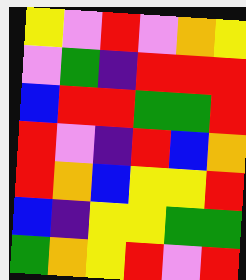[["yellow", "violet", "red", "violet", "orange", "yellow"], ["violet", "green", "indigo", "red", "red", "red"], ["blue", "red", "red", "green", "green", "red"], ["red", "violet", "indigo", "red", "blue", "orange"], ["red", "orange", "blue", "yellow", "yellow", "red"], ["blue", "indigo", "yellow", "yellow", "green", "green"], ["green", "orange", "yellow", "red", "violet", "red"]]